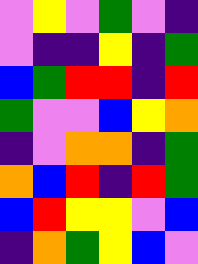[["violet", "yellow", "violet", "green", "violet", "indigo"], ["violet", "indigo", "indigo", "yellow", "indigo", "green"], ["blue", "green", "red", "red", "indigo", "red"], ["green", "violet", "violet", "blue", "yellow", "orange"], ["indigo", "violet", "orange", "orange", "indigo", "green"], ["orange", "blue", "red", "indigo", "red", "green"], ["blue", "red", "yellow", "yellow", "violet", "blue"], ["indigo", "orange", "green", "yellow", "blue", "violet"]]